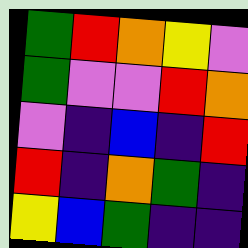[["green", "red", "orange", "yellow", "violet"], ["green", "violet", "violet", "red", "orange"], ["violet", "indigo", "blue", "indigo", "red"], ["red", "indigo", "orange", "green", "indigo"], ["yellow", "blue", "green", "indigo", "indigo"]]